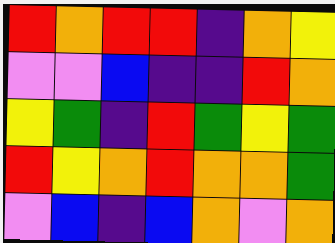[["red", "orange", "red", "red", "indigo", "orange", "yellow"], ["violet", "violet", "blue", "indigo", "indigo", "red", "orange"], ["yellow", "green", "indigo", "red", "green", "yellow", "green"], ["red", "yellow", "orange", "red", "orange", "orange", "green"], ["violet", "blue", "indigo", "blue", "orange", "violet", "orange"]]